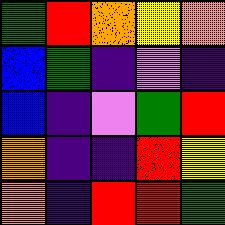[["green", "red", "orange", "yellow", "orange"], ["blue", "green", "indigo", "violet", "indigo"], ["blue", "indigo", "violet", "green", "red"], ["orange", "indigo", "indigo", "red", "yellow"], ["orange", "indigo", "red", "red", "green"]]